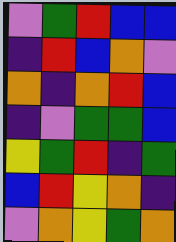[["violet", "green", "red", "blue", "blue"], ["indigo", "red", "blue", "orange", "violet"], ["orange", "indigo", "orange", "red", "blue"], ["indigo", "violet", "green", "green", "blue"], ["yellow", "green", "red", "indigo", "green"], ["blue", "red", "yellow", "orange", "indigo"], ["violet", "orange", "yellow", "green", "orange"]]